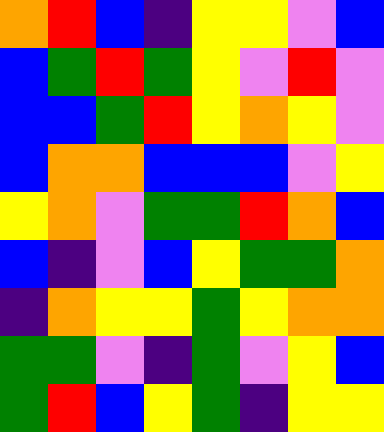[["orange", "red", "blue", "indigo", "yellow", "yellow", "violet", "blue"], ["blue", "green", "red", "green", "yellow", "violet", "red", "violet"], ["blue", "blue", "green", "red", "yellow", "orange", "yellow", "violet"], ["blue", "orange", "orange", "blue", "blue", "blue", "violet", "yellow"], ["yellow", "orange", "violet", "green", "green", "red", "orange", "blue"], ["blue", "indigo", "violet", "blue", "yellow", "green", "green", "orange"], ["indigo", "orange", "yellow", "yellow", "green", "yellow", "orange", "orange"], ["green", "green", "violet", "indigo", "green", "violet", "yellow", "blue"], ["green", "red", "blue", "yellow", "green", "indigo", "yellow", "yellow"]]